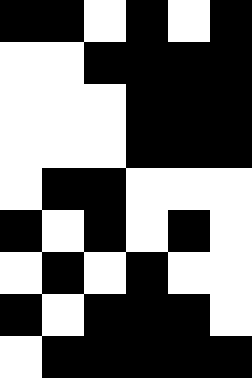[["black", "black", "white", "black", "white", "black"], ["white", "white", "black", "black", "black", "black"], ["white", "white", "white", "black", "black", "black"], ["white", "white", "white", "black", "black", "black"], ["white", "black", "black", "white", "white", "white"], ["black", "white", "black", "white", "black", "white"], ["white", "black", "white", "black", "white", "white"], ["black", "white", "black", "black", "black", "white"], ["white", "black", "black", "black", "black", "black"]]